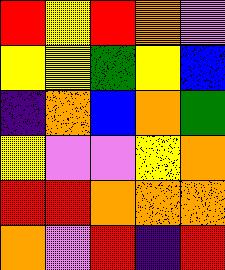[["red", "yellow", "red", "orange", "violet"], ["yellow", "yellow", "green", "yellow", "blue"], ["indigo", "orange", "blue", "orange", "green"], ["yellow", "violet", "violet", "yellow", "orange"], ["red", "red", "orange", "orange", "orange"], ["orange", "violet", "red", "indigo", "red"]]